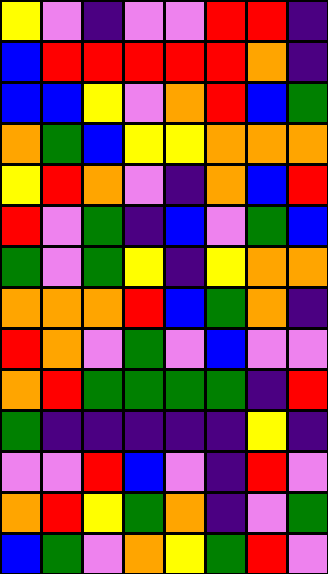[["yellow", "violet", "indigo", "violet", "violet", "red", "red", "indigo"], ["blue", "red", "red", "red", "red", "red", "orange", "indigo"], ["blue", "blue", "yellow", "violet", "orange", "red", "blue", "green"], ["orange", "green", "blue", "yellow", "yellow", "orange", "orange", "orange"], ["yellow", "red", "orange", "violet", "indigo", "orange", "blue", "red"], ["red", "violet", "green", "indigo", "blue", "violet", "green", "blue"], ["green", "violet", "green", "yellow", "indigo", "yellow", "orange", "orange"], ["orange", "orange", "orange", "red", "blue", "green", "orange", "indigo"], ["red", "orange", "violet", "green", "violet", "blue", "violet", "violet"], ["orange", "red", "green", "green", "green", "green", "indigo", "red"], ["green", "indigo", "indigo", "indigo", "indigo", "indigo", "yellow", "indigo"], ["violet", "violet", "red", "blue", "violet", "indigo", "red", "violet"], ["orange", "red", "yellow", "green", "orange", "indigo", "violet", "green"], ["blue", "green", "violet", "orange", "yellow", "green", "red", "violet"]]